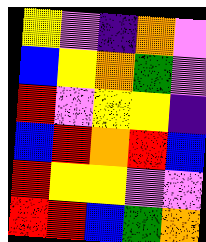[["yellow", "violet", "indigo", "orange", "violet"], ["blue", "yellow", "orange", "green", "violet"], ["red", "violet", "yellow", "yellow", "indigo"], ["blue", "red", "orange", "red", "blue"], ["red", "yellow", "yellow", "violet", "violet"], ["red", "red", "blue", "green", "orange"]]